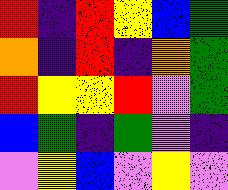[["red", "indigo", "red", "yellow", "blue", "green"], ["orange", "indigo", "red", "indigo", "orange", "green"], ["red", "yellow", "yellow", "red", "violet", "green"], ["blue", "green", "indigo", "green", "violet", "indigo"], ["violet", "yellow", "blue", "violet", "yellow", "violet"]]